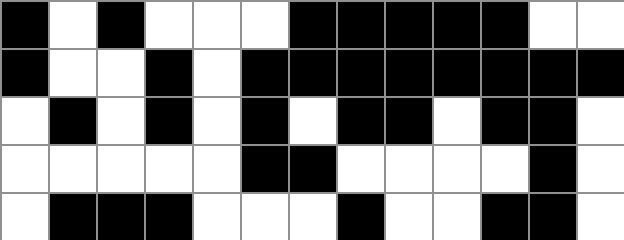[["black", "white", "black", "white", "white", "white", "black", "black", "black", "black", "black", "white", "white"], ["black", "white", "white", "black", "white", "black", "black", "black", "black", "black", "black", "black", "black"], ["white", "black", "white", "black", "white", "black", "white", "black", "black", "white", "black", "black", "white"], ["white", "white", "white", "white", "white", "black", "black", "white", "white", "white", "white", "black", "white"], ["white", "black", "black", "black", "white", "white", "white", "black", "white", "white", "black", "black", "white"]]